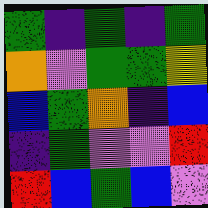[["green", "indigo", "green", "indigo", "green"], ["orange", "violet", "green", "green", "yellow"], ["blue", "green", "orange", "indigo", "blue"], ["indigo", "green", "violet", "violet", "red"], ["red", "blue", "green", "blue", "violet"]]